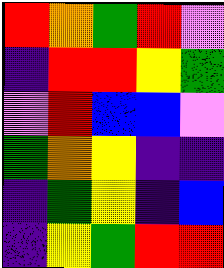[["red", "orange", "green", "red", "violet"], ["indigo", "red", "red", "yellow", "green"], ["violet", "red", "blue", "blue", "violet"], ["green", "orange", "yellow", "indigo", "indigo"], ["indigo", "green", "yellow", "indigo", "blue"], ["indigo", "yellow", "green", "red", "red"]]